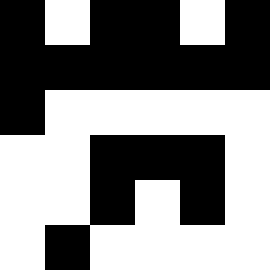[["black", "white", "black", "black", "white", "black"], ["black", "black", "black", "black", "black", "black"], ["black", "white", "white", "white", "white", "white"], ["white", "white", "black", "black", "black", "white"], ["white", "white", "black", "white", "black", "white"], ["white", "black", "white", "white", "white", "white"]]